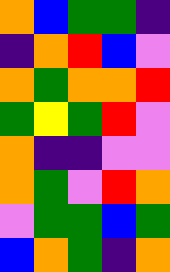[["orange", "blue", "green", "green", "indigo"], ["indigo", "orange", "red", "blue", "violet"], ["orange", "green", "orange", "orange", "red"], ["green", "yellow", "green", "red", "violet"], ["orange", "indigo", "indigo", "violet", "violet"], ["orange", "green", "violet", "red", "orange"], ["violet", "green", "green", "blue", "green"], ["blue", "orange", "green", "indigo", "orange"]]